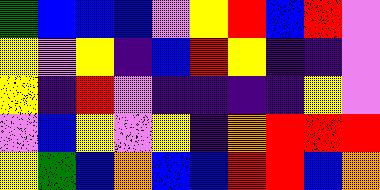[["green", "blue", "blue", "blue", "violet", "yellow", "red", "blue", "red", "violet"], ["yellow", "violet", "yellow", "indigo", "blue", "red", "yellow", "indigo", "indigo", "violet"], ["yellow", "indigo", "red", "violet", "indigo", "indigo", "indigo", "indigo", "yellow", "violet"], ["violet", "blue", "yellow", "violet", "yellow", "indigo", "orange", "red", "red", "red"], ["yellow", "green", "blue", "orange", "blue", "blue", "red", "red", "blue", "orange"]]